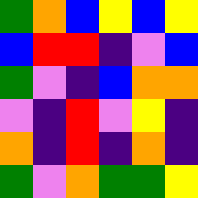[["green", "orange", "blue", "yellow", "blue", "yellow"], ["blue", "red", "red", "indigo", "violet", "blue"], ["green", "violet", "indigo", "blue", "orange", "orange"], ["violet", "indigo", "red", "violet", "yellow", "indigo"], ["orange", "indigo", "red", "indigo", "orange", "indigo"], ["green", "violet", "orange", "green", "green", "yellow"]]